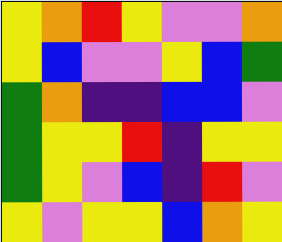[["yellow", "orange", "red", "yellow", "violet", "violet", "orange"], ["yellow", "blue", "violet", "violet", "yellow", "blue", "green"], ["green", "orange", "indigo", "indigo", "blue", "blue", "violet"], ["green", "yellow", "yellow", "red", "indigo", "yellow", "yellow"], ["green", "yellow", "violet", "blue", "indigo", "red", "violet"], ["yellow", "violet", "yellow", "yellow", "blue", "orange", "yellow"]]